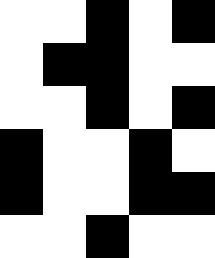[["white", "white", "black", "white", "black"], ["white", "black", "black", "white", "white"], ["white", "white", "black", "white", "black"], ["black", "white", "white", "black", "white"], ["black", "white", "white", "black", "black"], ["white", "white", "black", "white", "white"]]